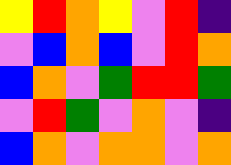[["yellow", "red", "orange", "yellow", "violet", "red", "indigo"], ["violet", "blue", "orange", "blue", "violet", "red", "orange"], ["blue", "orange", "violet", "green", "red", "red", "green"], ["violet", "red", "green", "violet", "orange", "violet", "indigo"], ["blue", "orange", "violet", "orange", "orange", "violet", "orange"]]